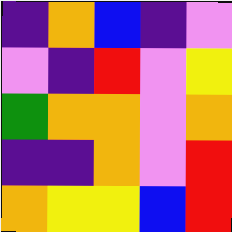[["indigo", "orange", "blue", "indigo", "violet"], ["violet", "indigo", "red", "violet", "yellow"], ["green", "orange", "orange", "violet", "orange"], ["indigo", "indigo", "orange", "violet", "red"], ["orange", "yellow", "yellow", "blue", "red"]]